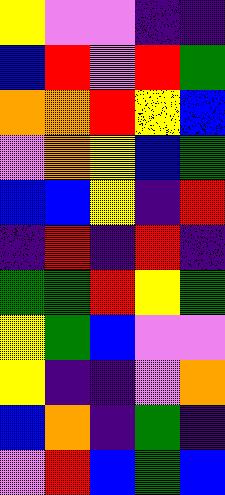[["yellow", "violet", "violet", "indigo", "indigo"], ["blue", "red", "violet", "red", "green"], ["orange", "orange", "red", "yellow", "blue"], ["violet", "orange", "yellow", "blue", "green"], ["blue", "blue", "yellow", "indigo", "red"], ["indigo", "red", "indigo", "red", "indigo"], ["green", "green", "red", "yellow", "green"], ["yellow", "green", "blue", "violet", "violet"], ["yellow", "indigo", "indigo", "violet", "orange"], ["blue", "orange", "indigo", "green", "indigo"], ["violet", "red", "blue", "green", "blue"]]